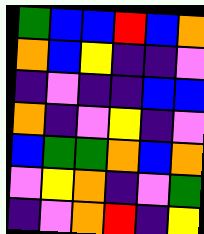[["green", "blue", "blue", "red", "blue", "orange"], ["orange", "blue", "yellow", "indigo", "indigo", "violet"], ["indigo", "violet", "indigo", "indigo", "blue", "blue"], ["orange", "indigo", "violet", "yellow", "indigo", "violet"], ["blue", "green", "green", "orange", "blue", "orange"], ["violet", "yellow", "orange", "indigo", "violet", "green"], ["indigo", "violet", "orange", "red", "indigo", "yellow"]]